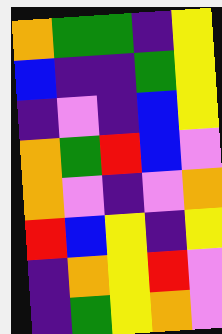[["orange", "green", "green", "indigo", "yellow"], ["blue", "indigo", "indigo", "green", "yellow"], ["indigo", "violet", "indigo", "blue", "yellow"], ["orange", "green", "red", "blue", "violet"], ["orange", "violet", "indigo", "violet", "orange"], ["red", "blue", "yellow", "indigo", "yellow"], ["indigo", "orange", "yellow", "red", "violet"], ["indigo", "green", "yellow", "orange", "violet"]]